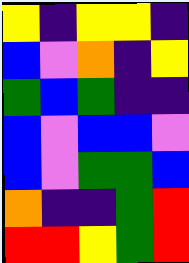[["yellow", "indigo", "yellow", "yellow", "indigo"], ["blue", "violet", "orange", "indigo", "yellow"], ["green", "blue", "green", "indigo", "indigo"], ["blue", "violet", "blue", "blue", "violet"], ["blue", "violet", "green", "green", "blue"], ["orange", "indigo", "indigo", "green", "red"], ["red", "red", "yellow", "green", "red"]]